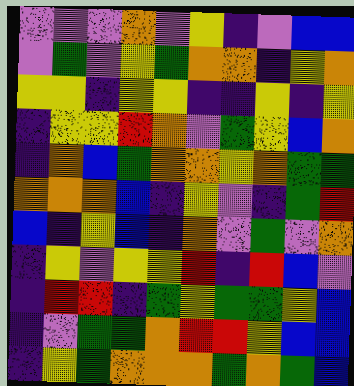[["violet", "violet", "violet", "orange", "violet", "yellow", "indigo", "violet", "blue", "blue"], ["violet", "green", "violet", "yellow", "green", "orange", "orange", "indigo", "yellow", "orange"], ["yellow", "yellow", "indigo", "yellow", "yellow", "indigo", "indigo", "yellow", "indigo", "yellow"], ["indigo", "yellow", "yellow", "red", "orange", "violet", "green", "yellow", "blue", "orange"], ["indigo", "orange", "blue", "green", "orange", "orange", "yellow", "orange", "green", "green"], ["orange", "orange", "orange", "blue", "indigo", "yellow", "violet", "indigo", "green", "red"], ["blue", "indigo", "yellow", "blue", "indigo", "orange", "violet", "green", "violet", "orange"], ["indigo", "yellow", "violet", "yellow", "yellow", "red", "indigo", "red", "blue", "violet"], ["indigo", "red", "red", "indigo", "green", "yellow", "green", "green", "yellow", "blue"], ["indigo", "violet", "green", "green", "orange", "red", "red", "yellow", "blue", "blue"], ["indigo", "yellow", "green", "orange", "orange", "orange", "green", "orange", "green", "blue"]]